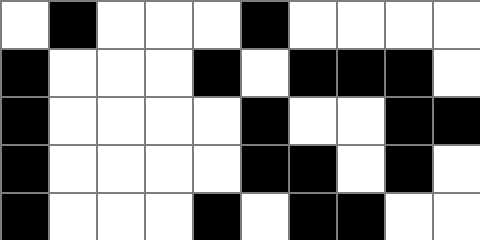[["white", "black", "white", "white", "white", "black", "white", "white", "white", "white"], ["black", "white", "white", "white", "black", "white", "black", "black", "black", "white"], ["black", "white", "white", "white", "white", "black", "white", "white", "black", "black"], ["black", "white", "white", "white", "white", "black", "black", "white", "black", "white"], ["black", "white", "white", "white", "black", "white", "black", "black", "white", "white"]]